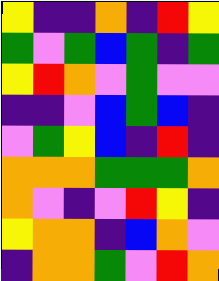[["yellow", "indigo", "indigo", "orange", "indigo", "red", "yellow"], ["green", "violet", "green", "blue", "green", "indigo", "green"], ["yellow", "red", "orange", "violet", "green", "violet", "violet"], ["indigo", "indigo", "violet", "blue", "green", "blue", "indigo"], ["violet", "green", "yellow", "blue", "indigo", "red", "indigo"], ["orange", "orange", "orange", "green", "green", "green", "orange"], ["orange", "violet", "indigo", "violet", "red", "yellow", "indigo"], ["yellow", "orange", "orange", "indigo", "blue", "orange", "violet"], ["indigo", "orange", "orange", "green", "violet", "red", "orange"]]